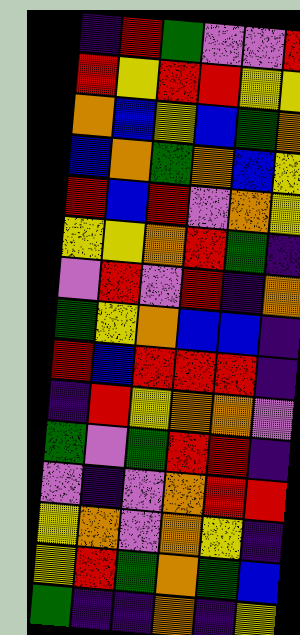[["indigo", "red", "green", "violet", "violet", "red"], ["red", "yellow", "red", "red", "yellow", "yellow"], ["orange", "blue", "yellow", "blue", "green", "orange"], ["blue", "orange", "green", "orange", "blue", "yellow"], ["red", "blue", "red", "violet", "orange", "yellow"], ["yellow", "yellow", "orange", "red", "green", "indigo"], ["violet", "red", "violet", "red", "indigo", "orange"], ["green", "yellow", "orange", "blue", "blue", "indigo"], ["red", "blue", "red", "red", "red", "indigo"], ["indigo", "red", "yellow", "orange", "orange", "violet"], ["green", "violet", "green", "red", "red", "indigo"], ["violet", "indigo", "violet", "orange", "red", "red"], ["yellow", "orange", "violet", "orange", "yellow", "indigo"], ["yellow", "red", "green", "orange", "green", "blue"], ["green", "indigo", "indigo", "orange", "indigo", "yellow"]]